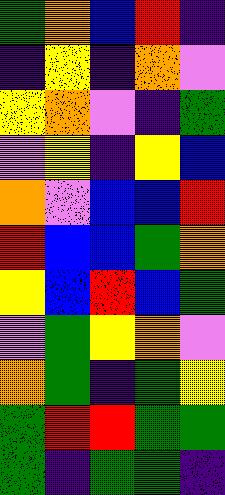[["green", "orange", "blue", "red", "indigo"], ["indigo", "yellow", "indigo", "orange", "violet"], ["yellow", "orange", "violet", "indigo", "green"], ["violet", "yellow", "indigo", "yellow", "blue"], ["orange", "violet", "blue", "blue", "red"], ["red", "blue", "blue", "green", "orange"], ["yellow", "blue", "red", "blue", "green"], ["violet", "green", "yellow", "orange", "violet"], ["orange", "green", "indigo", "green", "yellow"], ["green", "red", "red", "green", "green"], ["green", "indigo", "green", "green", "indigo"]]